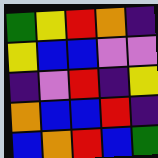[["green", "yellow", "red", "orange", "indigo"], ["yellow", "blue", "blue", "violet", "violet"], ["indigo", "violet", "red", "indigo", "yellow"], ["orange", "blue", "blue", "red", "indigo"], ["blue", "orange", "red", "blue", "green"]]